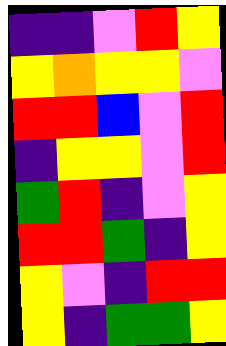[["indigo", "indigo", "violet", "red", "yellow"], ["yellow", "orange", "yellow", "yellow", "violet"], ["red", "red", "blue", "violet", "red"], ["indigo", "yellow", "yellow", "violet", "red"], ["green", "red", "indigo", "violet", "yellow"], ["red", "red", "green", "indigo", "yellow"], ["yellow", "violet", "indigo", "red", "red"], ["yellow", "indigo", "green", "green", "yellow"]]